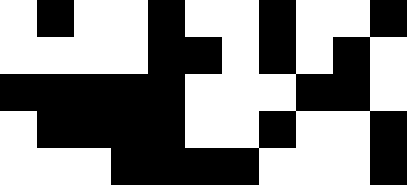[["white", "black", "white", "white", "black", "white", "white", "black", "white", "white", "black"], ["white", "white", "white", "white", "black", "black", "white", "black", "white", "black", "white"], ["black", "black", "black", "black", "black", "white", "white", "white", "black", "black", "white"], ["white", "black", "black", "black", "black", "white", "white", "black", "white", "white", "black"], ["white", "white", "white", "black", "black", "black", "black", "white", "white", "white", "black"]]